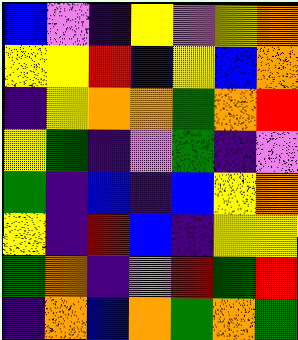[["blue", "violet", "indigo", "yellow", "violet", "yellow", "orange"], ["yellow", "yellow", "red", "blue", "yellow", "blue", "orange"], ["indigo", "yellow", "orange", "orange", "green", "orange", "red"], ["yellow", "green", "indigo", "violet", "green", "indigo", "violet"], ["green", "indigo", "blue", "indigo", "blue", "yellow", "orange"], ["yellow", "indigo", "red", "blue", "indigo", "yellow", "yellow"], ["green", "orange", "indigo", "violet", "red", "green", "red"], ["indigo", "orange", "blue", "orange", "green", "orange", "green"]]